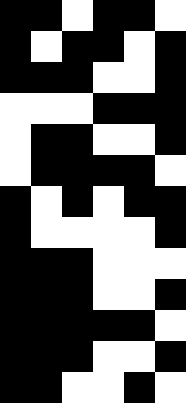[["black", "black", "white", "black", "black", "white"], ["black", "white", "black", "black", "white", "black"], ["black", "black", "black", "white", "white", "black"], ["white", "white", "white", "black", "black", "black"], ["white", "black", "black", "white", "white", "black"], ["white", "black", "black", "black", "black", "white"], ["black", "white", "black", "white", "black", "black"], ["black", "white", "white", "white", "white", "black"], ["black", "black", "black", "white", "white", "white"], ["black", "black", "black", "white", "white", "black"], ["black", "black", "black", "black", "black", "white"], ["black", "black", "black", "white", "white", "black"], ["black", "black", "white", "white", "black", "white"]]